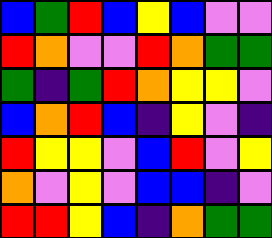[["blue", "green", "red", "blue", "yellow", "blue", "violet", "violet"], ["red", "orange", "violet", "violet", "red", "orange", "green", "green"], ["green", "indigo", "green", "red", "orange", "yellow", "yellow", "violet"], ["blue", "orange", "red", "blue", "indigo", "yellow", "violet", "indigo"], ["red", "yellow", "yellow", "violet", "blue", "red", "violet", "yellow"], ["orange", "violet", "yellow", "violet", "blue", "blue", "indigo", "violet"], ["red", "red", "yellow", "blue", "indigo", "orange", "green", "green"]]